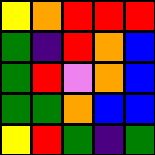[["yellow", "orange", "red", "red", "red"], ["green", "indigo", "red", "orange", "blue"], ["green", "red", "violet", "orange", "blue"], ["green", "green", "orange", "blue", "blue"], ["yellow", "red", "green", "indigo", "green"]]